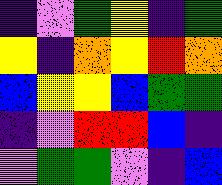[["indigo", "violet", "green", "yellow", "indigo", "green"], ["yellow", "indigo", "orange", "yellow", "red", "orange"], ["blue", "yellow", "yellow", "blue", "green", "green"], ["indigo", "violet", "red", "red", "blue", "indigo"], ["violet", "green", "green", "violet", "indigo", "blue"]]